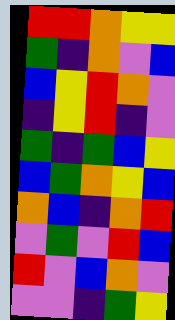[["red", "red", "orange", "yellow", "yellow"], ["green", "indigo", "orange", "violet", "blue"], ["blue", "yellow", "red", "orange", "violet"], ["indigo", "yellow", "red", "indigo", "violet"], ["green", "indigo", "green", "blue", "yellow"], ["blue", "green", "orange", "yellow", "blue"], ["orange", "blue", "indigo", "orange", "red"], ["violet", "green", "violet", "red", "blue"], ["red", "violet", "blue", "orange", "violet"], ["violet", "violet", "indigo", "green", "yellow"]]